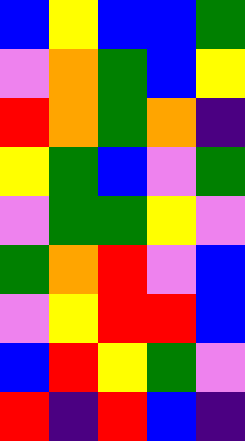[["blue", "yellow", "blue", "blue", "green"], ["violet", "orange", "green", "blue", "yellow"], ["red", "orange", "green", "orange", "indigo"], ["yellow", "green", "blue", "violet", "green"], ["violet", "green", "green", "yellow", "violet"], ["green", "orange", "red", "violet", "blue"], ["violet", "yellow", "red", "red", "blue"], ["blue", "red", "yellow", "green", "violet"], ["red", "indigo", "red", "blue", "indigo"]]